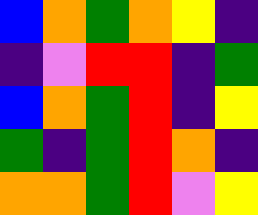[["blue", "orange", "green", "orange", "yellow", "indigo"], ["indigo", "violet", "red", "red", "indigo", "green"], ["blue", "orange", "green", "red", "indigo", "yellow"], ["green", "indigo", "green", "red", "orange", "indigo"], ["orange", "orange", "green", "red", "violet", "yellow"]]